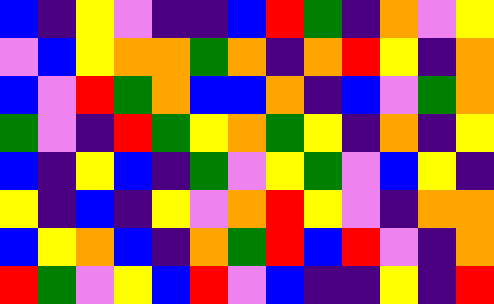[["blue", "indigo", "yellow", "violet", "indigo", "indigo", "blue", "red", "green", "indigo", "orange", "violet", "yellow"], ["violet", "blue", "yellow", "orange", "orange", "green", "orange", "indigo", "orange", "red", "yellow", "indigo", "orange"], ["blue", "violet", "red", "green", "orange", "blue", "blue", "orange", "indigo", "blue", "violet", "green", "orange"], ["green", "violet", "indigo", "red", "green", "yellow", "orange", "green", "yellow", "indigo", "orange", "indigo", "yellow"], ["blue", "indigo", "yellow", "blue", "indigo", "green", "violet", "yellow", "green", "violet", "blue", "yellow", "indigo"], ["yellow", "indigo", "blue", "indigo", "yellow", "violet", "orange", "red", "yellow", "violet", "indigo", "orange", "orange"], ["blue", "yellow", "orange", "blue", "indigo", "orange", "green", "red", "blue", "red", "violet", "indigo", "orange"], ["red", "green", "violet", "yellow", "blue", "red", "violet", "blue", "indigo", "indigo", "yellow", "indigo", "red"]]